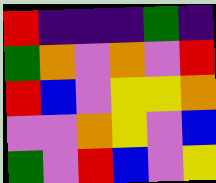[["red", "indigo", "indigo", "indigo", "green", "indigo"], ["green", "orange", "violet", "orange", "violet", "red"], ["red", "blue", "violet", "yellow", "yellow", "orange"], ["violet", "violet", "orange", "yellow", "violet", "blue"], ["green", "violet", "red", "blue", "violet", "yellow"]]